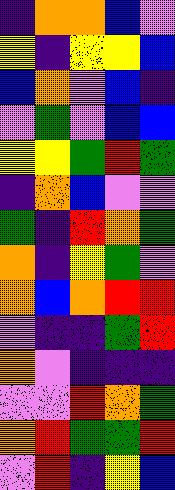[["indigo", "orange", "orange", "blue", "violet"], ["yellow", "indigo", "yellow", "yellow", "blue"], ["blue", "orange", "violet", "blue", "indigo"], ["violet", "green", "violet", "blue", "blue"], ["yellow", "yellow", "green", "red", "green"], ["indigo", "orange", "blue", "violet", "violet"], ["green", "indigo", "red", "orange", "green"], ["orange", "indigo", "yellow", "green", "violet"], ["orange", "blue", "orange", "red", "red"], ["violet", "indigo", "indigo", "green", "red"], ["orange", "violet", "indigo", "indigo", "indigo"], ["violet", "violet", "red", "orange", "green"], ["orange", "red", "green", "green", "red"], ["violet", "red", "indigo", "yellow", "blue"]]